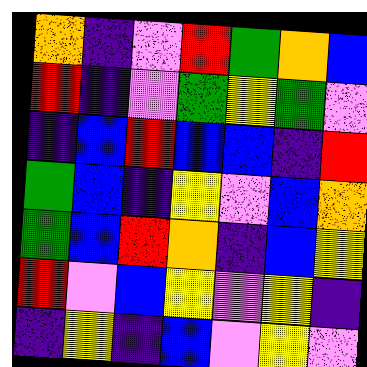[["orange", "indigo", "violet", "red", "green", "orange", "blue"], ["red", "indigo", "violet", "green", "yellow", "green", "violet"], ["indigo", "blue", "red", "blue", "blue", "indigo", "red"], ["green", "blue", "indigo", "yellow", "violet", "blue", "orange"], ["green", "blue", "red", "orange", "indigo", "blue", "yellow"], ["red", "violet", "blue", "yellow", "violet", "yellow", "indigo"], ["indigo", "yellow", "indigo", "blue", "violet", "yellow", "violet"]]